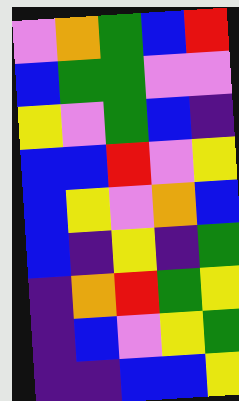[["violet", "orange", "green", "blue", "red"], ["blue", "green", "green", "violet", "violet"], ["yellow", "violet", "green", "blue", "indigo"], ["blue", "blue", "red", "violet", "yellow"], ["blue", "yellow", "violet", "orange", "blue"], ["blue", "indigo", "yellow", "indigo", "green"], ["indigo", "orange", "red", "green", "yellow"], ["indigo", "blue", "violet", "yellow", "green"], ["indigo", "indigo", "blue", "blue", "yellow"]]